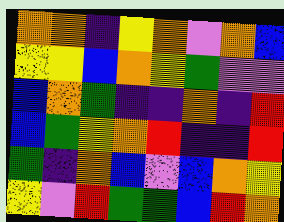[["orange", "orange", "indigo", "yellow", "orange", "violet", "orange", "blue"], ["yellow", "yellow", "blue", "orange", "yellow", "green", "violet", "violet"], ["blue", "orange", "green", "indigo", "indigo", "orange", "indigo", "red"], ["blue", "green", "yellow", "orange", "red", "indigo", "indigo", "red"], ["green", "indigo", "orange", "blue", "violet", "blue", "orange", "yellow"], ["yellow", "violet", "red", "green", "green", "blue", "red", "orange"]]